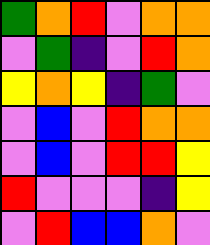[["green", "orange", "red", "violet", "orange", "orange"], ["violet", "green", "indigo", "violet", "red", "orange"], ["yellow", "orange", "yellow", "indigo", "green", "violet"], ["violet", "blue", "violet", "red", "orange", "orange"], ["violet", "blue", "violet", "red", "red", "yellow"], ["red", "violet", "violet", "violet", "indigo", "yellow"], ["violet", "red", "blue", "blue", "orange", "violet"]]